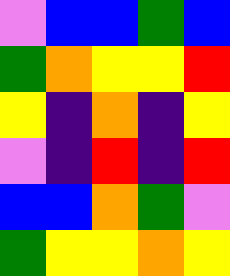[["violet", "blue", "blue", "green", "blue"], ["green", "orange", "yellow", "yellow", "red"], ["yellow", "indigo", "orange", "indigo", "yellow"], ["violet", "indigo", "red", "indigo", "red"], ["blue", "blue", "orange", "green", "violet"], ["green", "yellow", "yellow", "orange", "yellow"]]